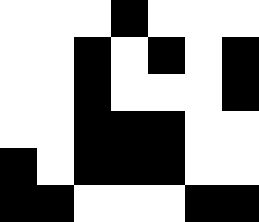[["white", "white", "white", "black", "white", "white", "white"], ["white", "white", "black", "white", "black", "white", "black"], ["white", "white", "black", "white", "white", "white", "black"], ["white", "white", "black", "black", "black", "white", "white"], ["black", "white", "black", "black", "black", "white", "white"], ["black", "black", "white", "white", "white", "black", "black"]]